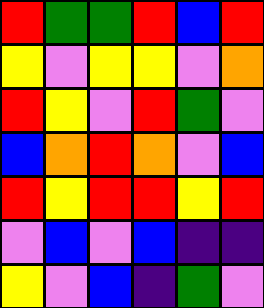[["red", "green", "green", "red", "blue", "red"], ["yellow", "violet", "yellow", "yellow", "violet", "orange"], ["red", "yellow", "violet", "red", "green", "violet"], ["blue", "orange", "red", "orange", "violet", "blue"], ["red", "yellow", "red", "red", "yellow", "red"], ["violet", "blue", "violet", "blue", "indigo", "indigo"], ["yellow", "violet", "blue", "indigo", "green", "violet"]]